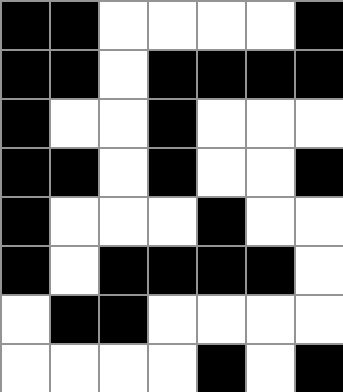[["black", "black", "white", "white", "white", "white", "black"], ["black", "black", "white", "black", "black", "black", "black"], ["black", "white", "white", "black", "white", "white", "white"], ["black", "black", "white", "black", "white", "white", "black"], ["black", "white", "white", "white", "black", "white", "white"], ["black", "white", "black", "black", "black", "black", "white"], ["white", "black", "black", "white", "white", "white", "white"], ["white", "white", "white", "white", "black", "white", "black"]]